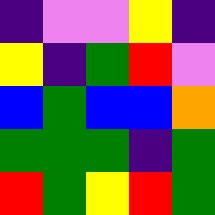[["indigo", "violet", "violet", "yellow", "indigo"], ["yellow", "indigo", "green", "red", "violet"], ["blue", "green", "blue", "blue", "orange"], ["green", "green", "green", "indigo", "green"], ["red", "green", "yellow", "red", "green"]]